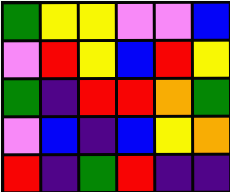[["green", "yellow", "yellow", "violet", "violet", "blue"], ["violet", "red", "yellow", "blue", "red", "yellow"], ["green", "indigo", "red", "red", "orange", "green"], ["violet", "blue", "indigo", "blue", "yellow", "orange"], ["red", "indigo", "green", "red", "indigo", "indigo"]]